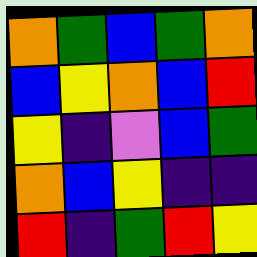[["orange", "green", "blue", "green", "orange"], ["blue", "yellow", "orange", "blue", "red"], ["yellow", "indigo", "violet", "blue", "green"], ["orange", "blue", "yellow", "indigo", "indigo"], ["red", "indigo", "green", "red", "yellow"]]